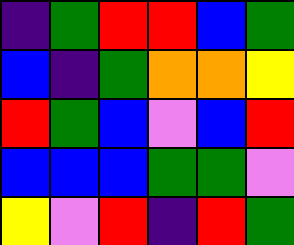[["indigo", "green", "red", "red", "blue", "green"], ["blue", "indigo", "green", "orange", "orange", "yellow"], ["red", "green", "blue", "violet", "blue", "red"], ["blue", "blue", "blue", "green", "green", "violet"], ["yellow", "violet", "red", "indigo", "red", "green"]]